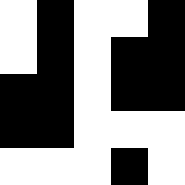[["white", "black", "white", "white", "black"], ["white", "black", "white", "black", "black"], ["black", "black", "white", "black", "black"], ["black", "black", "white", "white", "white"], ["white", "white", "white", "black", "white"]]